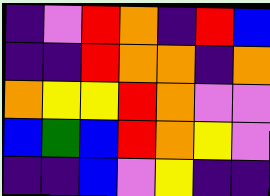[["indigo", "violet", "red", "orange", "indigo", "red", "blue"], ["indigo", "indigo", "red", "orange", "orange", "indigo", "orange"], ["orange", "yellow", "yellow", "red", "orange", "violet", "violet"], ["blue", "green", "blue", "red", "orange", "yellow", "violet"], ["indigo", "indigo", "blue", "violet", "yellow", "indigo", "indigo"]]